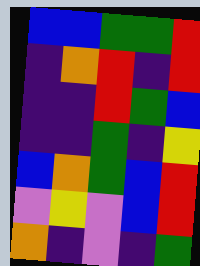[["blue", "blue", "green", "green", "red"], ["indigo", "orange", "red", "indigo", "red"], ["indigo", "indigo", "red", "green", "blue"], ["indigo", "indigo", "green", "indigo", "yellow"], ["blue", "orange", "green", "blue", "red"], ["violet", "yellow", "violet", "blue", "red"], ["orange", "indigo", "violet", "indigo", "green"]]